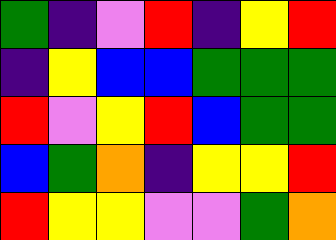[["green", "indigo", "violet", "red", "indigo", "yellow", "red"], ["indigo", "yellow", "blue", "blue", "green", "green", "green"], ["red", "violet", "yellow", "red", "blue", "green", "green"], ["blue", "green", "orange", "indigo", "yellow", "yellow", "red"], ["red", "yellow", "yellow", "violet", "violet", "green", "orange"]]